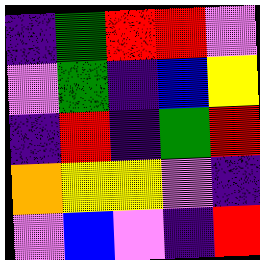[["indigo", "green", "red", "red", "violet"], ["violet", "green", "indigo", "blue", "yellow"], ["indigo", "red", "indigo", "green", "red"], ["orange", "yellow", "yellow", "violet", "indigo"], ["violet", "blue", "violet", "indigo", "red"]]